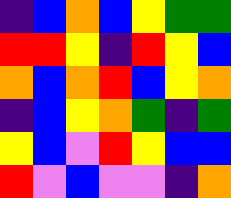[["indigo", "blue", "orange", "blue", "yellow", "green", "green"], ["red", "red", "yellow", "indigo", "red", "yellow", "blue"], ["orange", "blue", "orange", "red", "blue", "yellow", "orange"], ["indigo", "blue", "yellow", "orange", "green", "indigo", "green"], ["yellow", "blue", "violet", "red", "yellow", "blue", "blue"], ["red", "violet", "blue", "violet", "violet", "indigo", "orange"]]